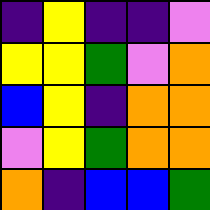[["indigo", "yellow", "indigo", "indigo", "violet"], ["yellow", "yellow", "green", "violet", "orange"], ["blue", "yellow", "indigo", "orange", "orange"], ["violet", "yellow", "green", "orange", "orange"], ["orange", "indigo", "blue", "blue", "green"]]